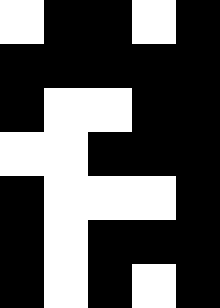[["white", "black", "black", "white", "black"], ["black", "black", "black", "black", "black"], ["black", "white", "white", "black", "black"], ["white", "white", "black", "black", "black"], ["black", "white", "white", "white", "black"], ["black", "white", "black", "black", "black"], ["black", "white", "black", "white", "black"]]